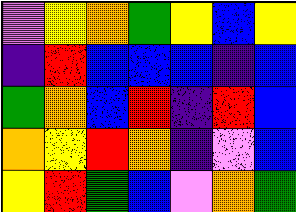[["violet", "yellow", "orange", "green", "yellow", "blue", "yellow"], ["indigo", "red", "blue", "blue", "blue", "indigo", "blue"], ["green", "orange", "blue", "red", "indigo", "red", "blue"], ["orange", "yellow", "red", "orange", "indigo", "violet", "blue"], ["yellow", "red", "green", "blue", "violet", "orange", "green"]]